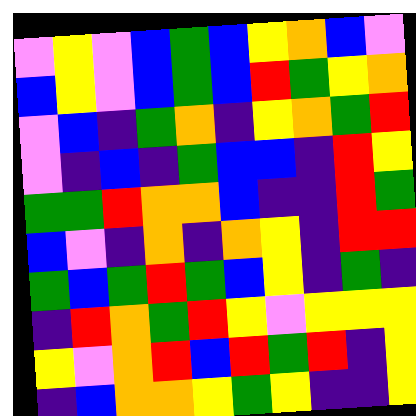[["violet", "yellow", "violet", "blue", "green", "blue", "yellow", "orange", "blue", "violet"], ["blue", "yellow", "violet", "blue", "green", "blue", "red", "green", "yellow", "orange"], ["violet", "blue", "indigo", "green", "orange", "indigo", "yellow", "orange", "green", "red"], ["violet", "indigo", "blue", "indigo", "green", "blue", "blue", "indigo", "red", "yellow"], ["green", "green", "red", "orange", "orange", "blue", "indigo", "indigo", "red", "green"], ["blue", "violet", "indigo", "orange", "indigo", "orange", "yellow", "indigo", "red", "red"], ["green", "blue", "green", "red", "green", "blue", "yellow", "indigo", "green", "indigo"], ["indigo", "red", "orange", "green", "red", "yellow", "violet", "yellow", "yellow", "yellow"], ["yellow", "violet", "orange", "red", "blue", "red", "green", "red", "indigo", "yellow"], ["indigo", "blue", "orange", "orange", "yellow", "green", "yellow", "indigo", "indigo", "yellow"]]